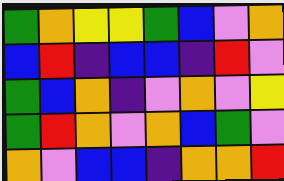[["green", "orange", "yellow", "yellow", "green", "blue", "violet", "orange"], ["blue", "red", "indigo", "blue", "blue", "indigo", "red", "violet"], ["green", "blue", "orange", "indigo", "violet", "orange", "violet", "yellow"], ["green", "red", "orange", "violet", "orange", "blue", "green", "violet"], ["orange", "violet", "blue", "blue", "indigo", "orange", "orange", "red"]]